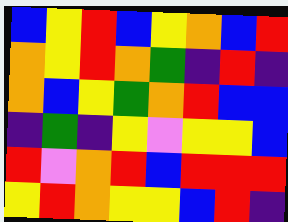[["blue", "yellow", "red", "blue", "yellow", "orange", "blue", "red"], ["orange", "yellow", "red", "orange", "green", "indigo", "red", "indigo"], ["orange", "blue", "yellow", "green", "orange", "red", "blue", "blue"], ["indigo", "green", "indigo", "yellow", "violet", "yellow", "yellow", "blue"], ["red", "violet", "orange", "red", "blue", "red", "red", "red"], ["yellow", "red", "orange", "yellow", "yellow", "blue", "red", "indigo"]]